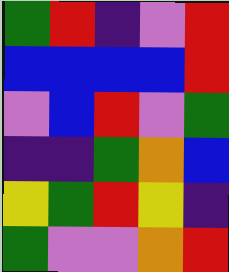[["green", "red", "indigo", "violet", "red"], ["blue", "blue", "blue", "blue", "red"], ["violet", "blue", "red", "violet", "green"], ["indigo", "indigo", "green", "orange", "blue"], ["yellow", "green", "red", "yellow", "indigo"], ["green", "violet", "violet", "orange", "red"]]